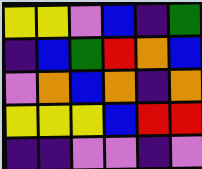[["yellow", "yellow", "violet", "blue", "indigo", "green"], ["indigo", "blue", "green", "red", "orange", "blue"], ["violet", "orange", "blue", "orange", "indigo", "orange"], ["yellow", "yellow", "yellow", "blue", "red", "red"], ["indigo", "indigo", "violet", "violet", "indigo", "violet"]]